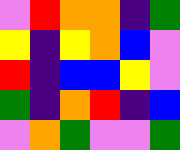[["violet", "red", "orange", "orange", "indigo", "green"], ["yellow", "indigo", "yellow", "orange", "blue", "violet"], ["red", "indigo", "blue", "blue", "yellow", "violet"], ["green", "indigo", "orange", "red", "indigo", "blue"], ["violet", "orange", "green", "violet", "violet", "green"]]